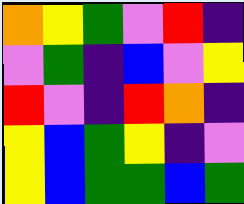[["orange", "yellow", "green", "violet", "red", "indigo"], ["violet", "green", "indigo", "blue", "violet", "yellow"], ["red", "violet", "indigo", "red", "orange", "indigo"], ["yellow", "blue", "green", "yellow", "indigo", "violet"], ["yellow", "blue", "green", "green", "blue", "green"]]